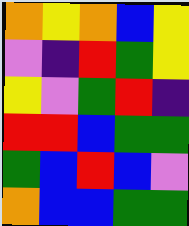[["orange", "yellow", "orange", "blue", "yellow"], ["violet", "indigo", "red", "green", "yellow"], ["yellow", "violet", "green", "red", "indigo"], ["red", "red", "blue", "green", "green"], ["green", "blue", "red", "blue", "violet"], ["orange", "blue", "blue", "green", "green"]]